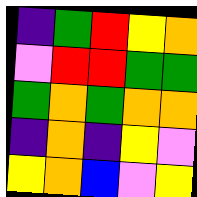[["indigo", "green", "red", "yellow", "orange"], ["violet", "red", "red", "green", "green"], ["green", "orange", "green", "orange", "orange"], ["indigo", "orange", "indigo", "yellow", "violet"], ["yellow", "orange", "blue", "violet", "yellow"]]